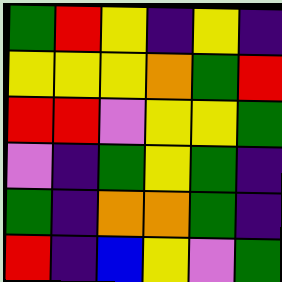[["green", "red", "yellow", "indigo", "yellow", "indigo"], ["yellow", "yellow", "yellow", "orange", "green", "red"], ["red", "red", "violet", "yellow", "yellow", "green"], ["violet", "indigo", "green", "yellow", "green", "indigo"], ["green", "indigo", "orange", "orange", "green", "indigo"], ["red", "indigo", "blue", "yellow", "violet", "green"]]